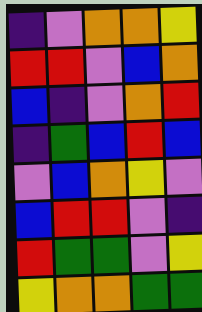[["indigo", "violet", "orange", "orange", "yellow"], ["red", "red", "violet", "blue", "orange"], ["blue", "indigo", "violet", "orange", "red"], ["indigo", "green", "blue", "red", "blue"], ["violet", "blue", "orange", "yellow", "violet"], ["blue", "red", "red", "violet", "indigo"], ["red", "green", "green", "violet", "yellow"], ["yellow", "orange", "orange", "green", "green"]]